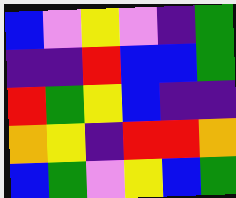[["blue", "violet", "yellow", "violet", "indigo", "green"], ["indigo", "indigo", "red", "blue", "blue", "green"], ["red", "green", "yellow", "blue", "indigo", "indigo"], ["orange", "yellow", "indigo", "red", "red", "orange"], ["blue", "green", "violet", "yellow", "blue", "green"]]